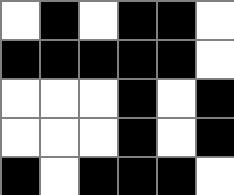[["white", "black", "white", "black", "black", "white"], ["black", "black", "black", "black", "black", "white"], ["white", "white", "white", "black", "white", "black"], ["white", "white", "white", "black", "white", "black"], ["black", "white", "black", "black", "black", "white"]]